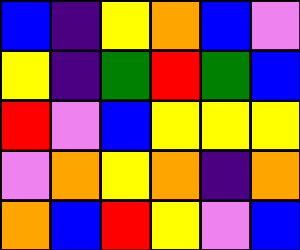[["blue", "indigo", "yellow", "orange", "blue", "violet"], ["yellow", "indigo", "green", "red", "green", "blue"], ["red", "violet", "blue", "yellow", "yellow", "yellow"], ["violet", "orange", "yellow", "orange", "indigo", "orange"], ["orange", "blue", "red", "yellow", "violet", "blue"]]